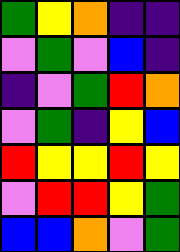[["green", "yellow", "orange", "indigo", "indigo"], ["violet", "green", "violet", "blue", "indigo"], ["indigo", "violet", "green", "red", "orange"], ["violet", "green", "indigo", "yellow", "blue"], ["red", "yellow", "yellow", "red", "yellow"], ["violet", "red", "red", "yellow", "green"], ["blue", "blue", "orange", "violet", "green"]]